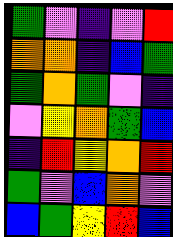[["green", "violet", "indigo", "violet", "red"], ["orange", "orange", "indigo", "blue", "green"], ["green", "orange", "green", "violet", "indigo"], ["violet", "yellow", "orange", "green", "blue"], ["indigo", "red", "yellow", "orange", "red"], ["green", "violet", "blue", "orange", "violet"], ["blue", "green", "yellow", "red", "blue"]]